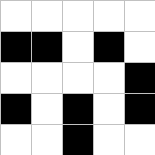[["white", "white", "white", "white", "white"], ["black", "black", "white", "black", "white"], ["white", "white", "white", "white", "black"], ["black", "white", "black", "white", "black"], ["white", "white", "black", "white", "white"]]